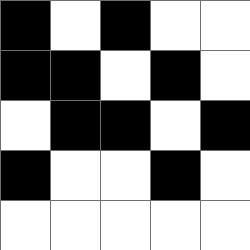[["black", "white", "black", "white", "white"], ["black", "black", "white", "black", "white"], ["white", "black", "black", "white", "black"], ["black", "white", "white", "black", "white"], ["white", "white", "white", "white", "white"]]